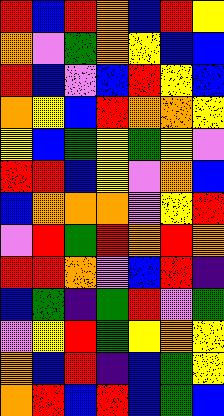[["red", "blue", "red", "orange", "blue", "red", "yellow"], ["orange", "violet", "green", "orange", "yellow", "blue", "blue"], ["red", "blue", "violet", "blue", "red", "yellow", "blue"], ["orange", "yellow", "blue", "red", "orange", "orange", "yellow"], ["yellow", "blue", "green", "yellow", "green", "yellow", "violet"], ["red", "red", "blue", "yellow", "violet", "orange", "blue"], ["blue", "orange", "orange", "orange", "violet", "yellow", "red"], ["violet", "red", "green", "red", "orange", "red", "orange"], ["red", "red", "orange", "violet", "blue", "red", "indigo"], ["blue", "green", "indigo", "green", "red", "violet", "green"], ["violet", "yellow", "red", "green", "yellow", "orange", "yellow"], ["orange", "blue", "red", "indigo", "blue", "green", "yellow"], ["orange", "red", "blue", "red", "blue", "green", "blue"]]